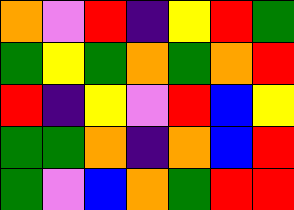[["orange", "violet", "red", "indigo", "yellow", "red", "green"], ["green", "yellow", "green", "orange", "green", "orange", "red"], ["red", "indigo", "yellow", "violet", "red", "blue", "yellow"], ["green", "green", "orange", "indigo", "orange", "blue", "red"], ["green", "violet", "blue", "orange", "green", "red", "red"]]